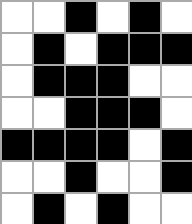[["white", "white", "black", "white", "black", "white"], ["white", "black", "white", "black", "black", "black"], ["white", "black", "black", "black", "white", "white"], ["white", "white", "black", "black", "black", "white"], ["black", "black", "black", "black", "white", "black"], ["white", "white", "black", "white", "white", "black"], ["white", "black", "white", "black", "white", "white"]]